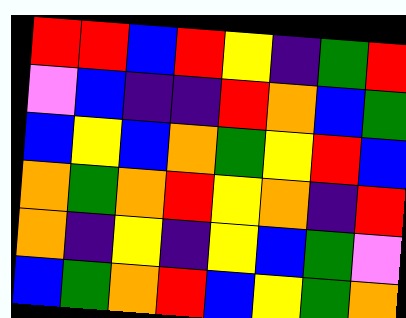[["red", "red", "blue", "red", "yellow", "indigo", "green", "red"], ["violet", "blue", "indigo", "indigo", "red", "orange", "blue", "green"], ["blue", "yellow", "blue", "orange", "green", "yellow", "red", "blue"], ["orange", "green", "orange", "red", "yellow", "orange", "indigo", "red"], ["orange", "indigo", "yellow", "indigo", "yellow", "blue", "green", "violet"], ["blue", "green", "orange", "red", "blue", "yellow", "green", "orange"]]